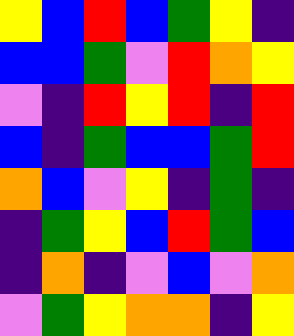[["yellow", "blue", "red", "blue", "green", "yellow", "indigo"], ["blue", "blue", "green", "violet", "red", "orange", "yellow"], ["violet", "indigo", "red", "yellow", "red", "indigo", "red"], ["blue", "indigo", "green", "blue", "blue", "green", "red"], ["orange", "blue", "violet", "yellow", "indigo", "green", "indigo"], ["indigo", "green", "yellow", "blue", "red", "green", "blue"], ["indigo", "orange", "indigo", "violet", "blue", "violet", "orange"], ["violet", "green", "yellow", "orange", "orange", "indigo", "yellow"]]